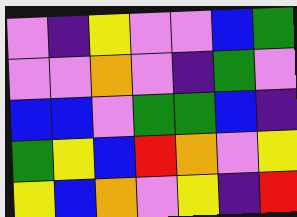[["violet", "indigo", "yellow", "violet", "violet", "blue", "green"], ["violet", "violet", "orange", "violet", "indigo", "green", "violet"], ["blue", "blue", "violet", "green", "green", "blue", "indigo"], ["green", "yellow", "blue", "red", "orange", "violet", "yellow"], ["yellow", "blue", "orange", "violet", "yellow", "indigo", "red"]]